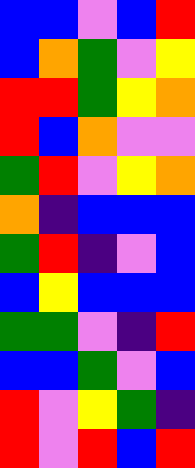[["blue", "blue", "violet", "blue", "red"], ["blue", "orange", "green", "violet", "yellow"], ["red", "red", "green", "yellow", "orange"], ["red", "blue", "orange", "violet", "violet"], ["green", "red", "violet", "yellow", "orange"], ["orange", "indigo", "blue", "blue", "blue"], ["green", "red", "indigo", "violet", "blue"], ["blue", "yellow", "blue", "blue", "blue"], ["green", "green", "violet", "indigo", "red"], ["blue", "blue", "green", "violet", "blue"], ["red", "violet", "yellow", "green", "indigo"], ["red", "violet", "red", "blue", "red"]]